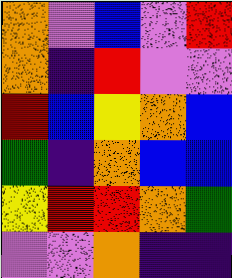[["orange", "violet", "blue", "violet", "red"], ["orange", "indigo", "red", "violet", "violet"], ["red", "blue", "yellow", "orange", "blue"], ["green", "indigo", "orange", "blue", "blue"], ["yellow", "red", "red", "orange", "green"], ["violet", "violet", "orange", "indigo", "indigo"]]